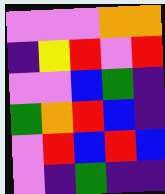[["violet", "violet", "violet", "orange", "orange"], ["indigo", "yellow", "red", "violet", "red"], ["violet", "violet", "blue", "green", "indigo"], ["green", "orange", "red", "blue", "indigo"], ["violet", "red", "blue", "red", "blue"], ["violet", "indigo", "green", "indigo", "indigo"]]